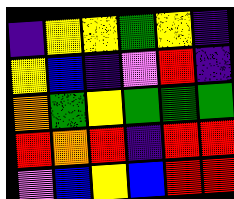[["indigo", "yellow", "yellow", "green", "yellow", "indigo"], ["yellow", "blue", "indigo", "violet", "red", "indigo"], ["orange", "green", "yellow", "green", "green", "green"], ["red", "orange", "red", "indigo", "red", "red"], ["violet", "blue", "yellow", "blue", "red", "red"]]